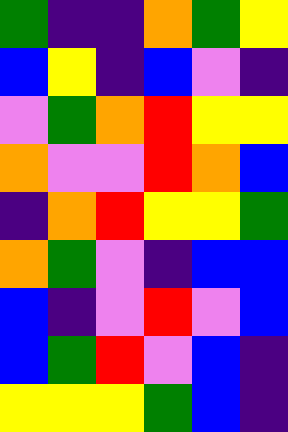[["green", "indigo", "indigo", "orange", "green", "yellow"], ["blue", "yellow", "indigo", "blue", "violet", "indigo"], ["violet", "green", "orange", "red", "yellow", "yellow"], ["orange", "violet", "violet", "red", "orange", "blue"], ["indigo", "orange", "red", "yellow", "yellow", "green"], ["orange", "green", "violet", "indigo", "blue", "blue"], ["blue", "indigo", "violet", "red", "violet", "blue"], ["blue", "green", "red", "violet", "blue", "indigo"], ["yellow", "yellow", "yellow", "green", "blue", "indigo"]]